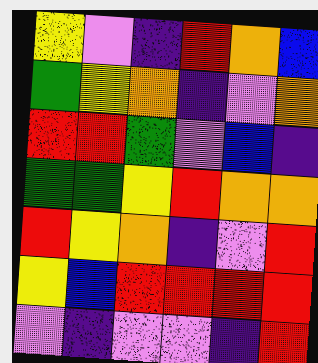[["yellow", "violet", "indigo", "red", "orange", "blue"], ["green", "yellow", "orange", "indigo", "violet", "orange"], ["red", "red", "green", "violet", "blue", "indigo"], ["green", "green", "yellow", "red", "orange", "orange"], ["red", "yellow", "orange", "indigo", "violet", "red"], ["yellow", "blue", "red", "red", "red", "red"], ["violet", "indigo", "violet", "violet", "indigo", "red"]]